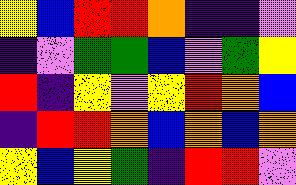[["yellow", "blue", "red", "red", "orange", "indigo", "indigo", "violet"], ["indigo", "violet", "green", "green", "blue", "violet", "green", "yellow"], ["red", "indigo", "yellow", "violet", "yellow", "red", "orange", "blue"], ["indigo", "red", "red", "orange", "blue", "orange", "blue", "orange"], ["yellow", "blue", "yellow", "green", "indigo", "red", "red", "violet"]]